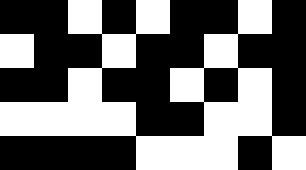[["black", "black", "white", "black", "white", "black", "black", "white", "black"], ["white", "black", "black", "white", "black", "black", "white", "black", "black"], ["black", "black", "white", "black", "black", "white", "black", "white", "black"], ["white", "white", "white", "white", "black", "black", "white", "white", "black"], ["black", "black", "black", "black", "white", "white", "white", "black", "white"]]